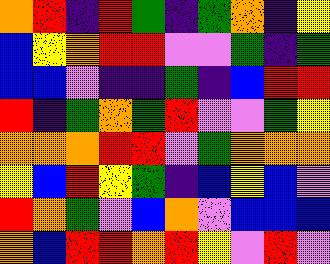[["orange", "red", "indigo", "red", "green", "indigo", "green", "orange", "indigo", "yellow"], ["blue", "yellow", "orange", "red", "red", "violet", "violet", "green", "indigo", "green"], ["blue", "blue", "violet", "indigo", "indigo", "green", "indigo", "blue", "red", "red"], ["red", "indigo", "green", "orange", "green", "red", "violet", "violet", "green", "yellow"], ["orange", "orange", "orange", "red", "red", "violet", "green", "orange", "orange", "orange"], ["yellow", "blue", "red", "yellow", "green", "indigo", "blue", "yellow", "blue", "violet"], ["red", "orange", "green", "violet", "blue", "orange", "violet", "blue", "blue", "blue"], ["orange", "blue", "red", "red", "orange", "red", "yellow", "violet", "red", "violet"]]